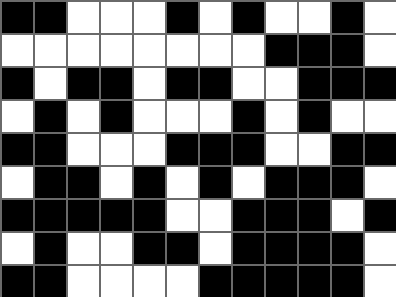[["black", "black", "white", "white", "white", "black", "white", "black", "white", "white", "black", "white"], ["white", "white", "white", "white", "white", "white", "white", "white", "black", "black", "black", "white"], ["black", "white", "black", "black", "white", "black", "black", "white", "white", "black", "black", "black"], ["white", "black", "white", "black", "white", "white", "white", "black", "white", "black", "white", "white"], ["black", "black", "white", "white", "white", "black", "black", "black", "white", "white", "black", "black"], ["white", "black", "black", "white", "black", "white", "black", "white", "black", "black", "black", "white"], ["black", "black", "black", "black", "black", "white", "white", "black", "black", "black", "white", "black"], ["white", "black", "white", "white", "black", "black", "white", "black", "black", "black", "black", "white"], ["black", "black", "white", "white", "white", "white", "black", "black", "black", "black", "black", "white"]]